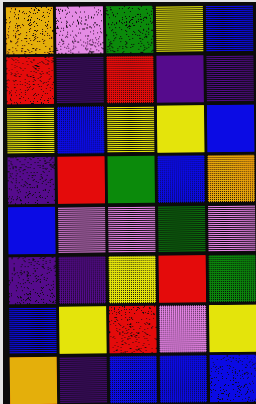[["orange", "violet", "green", "yellow", "blue"], ["red", "indigo", "red", "indigo", "indigo"], ["yellow", "blue", "yellow", "yellow", "blue"], ["indigo", "red", "green", "blue", "orange"], ["blue", "violet", "violet", "green", "violet"], ["indigo", "indigo", "yellow", "red", "green"], ["blue", "yellow", "red", "violet", "yellow"], ["orange", "indigo", "blue", "blue", "blue"]]